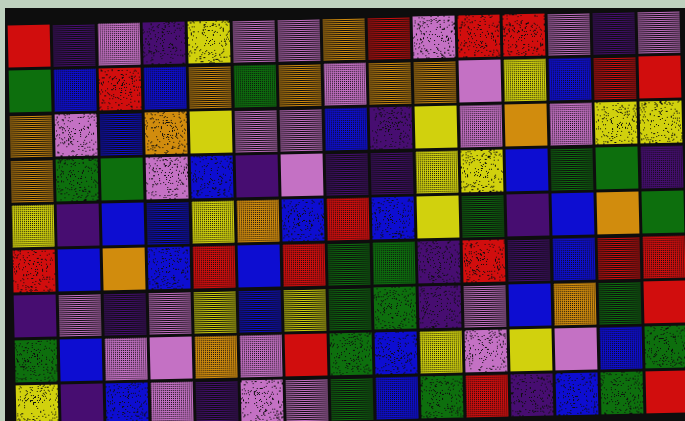[["red", "indigo", "violet", "indigo", "yellow", "violet", "violet", "orange", "red", "violet", "red", "red", "violet", "indigo", "violet"], ["green", "blue", "red", "blue", "orange", "green", "orange", "violet", "orange", "orange", "violet", "yellow", "blue", "red", "red"], ["orange", "violet", "blue", "orange", "yellow", "violet", "violet", "blue", "indigo", "yellow", "violet", "orange", "violet", "yellow", "yellow"], ["orange", "green", "green", "violet", "blue", "indigo", "violet", "indigo", "indigo", "yellow", "yellow", "blue", "green", "green", "indigo"], ["yellow", "indigo", "blue", "blue", "yellow", "orange", "blue", "red", "blue", "yellow", "green", "indigo", "blue", "orange", "green"], ["red", "blue", "orange", "blue", "red", "blue", "red", "green", "green", "indigo", "red", "indigo", "blue", "red", "red"], ["indigo", "violet", "indigo", "violet", "yellow", "blue", "yellow", "green", "green", "indigo", "violet", "blue", "orange", "green", "red"], ["green", "blue", "violet", "violet", "orange", "violet", "red", "green", "blue", "yellow", "violet", "yellow", "violet", "blue", "green"], ["yellow", "indigo", "blue", "violet", "indigo", "violet", "violet", "green", "blue", "green", "red", "indigo", "blue", "green", "red"]]